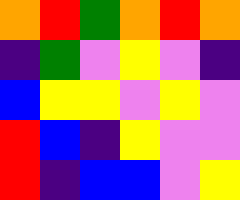[["orange", "red", "green", "orange", "red", "orange"], ["indigo", "green", "violet", "yellow", "violet", "indigo"], ["blue", "yellow", "yellow", "violet", "yellow", "violet"], ["red", "blue", "indigo", "yellow", "violet", "violet"], ["red", "indigo", "blue", "blue", "violet", "yellow"]]